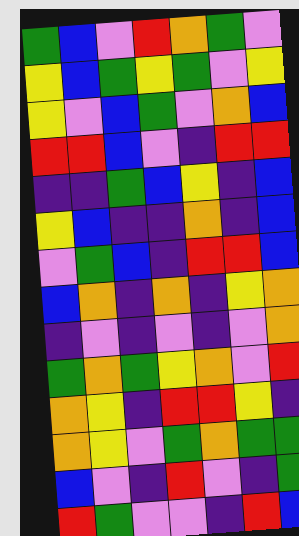[["green", "blue", "violet", "red", "orange", "green", "violet"], ["yellow", "blue", "green", "yellow", "green", "violet", "yellow"], ["yellow", "violet", "blue", "green", "violet", "orange", "blue"], ["red", "red", "blue", "violet", "indigo", "red", "red"], ["indigo", "indigo", "green", "blue", "yellow", "indigo", "blue"], ["yellow", "blue", "indigo", "indigo", "orange", "indigo", "blue"], ["violet", "green", "blue", "indigo", "red", "red", "blue"], ["blue", "orange", "indigo", "orange", "indigo", "yellow", "orange"], ["indigo", "violet", "indigo", "violet", "indigo", "violet", "orange"], ["green", "orange", "green", "yellow", "orange", "violet", "red"], ["orange", "yellow", "indigo", "red", "red", "yellow", "indigo"], ["orange", "yellow", "violet", "green", "orange", "green", "green"], ["blue", "violet", "indigo", "red", "violet", "indigo", "green"], ["red", "green", "violet", "violet", "indigo", "red", "blue"]]